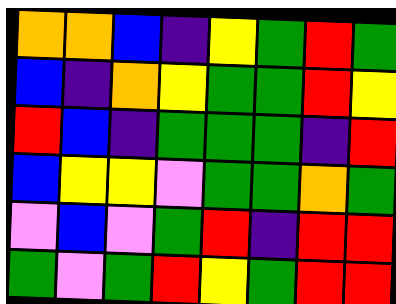[["orange", "orange", "blue", "indigo", "yellow", "green", "red", "green"], ["blue", "indigo", "orange", "yellow", "green", "green", "red", "yellow"], ["red", "blue", "indigo", "green", "green", "green", "indigo", "red"], ["blue", "yellow", "yellow", "violet", "green", "green", "orange", "green"], ["violet", "blue", "violet", "green", "red", "indigo", "red", "red"], ["green", "violet", "green", "red", "yellow", "green", "red", "red"]]